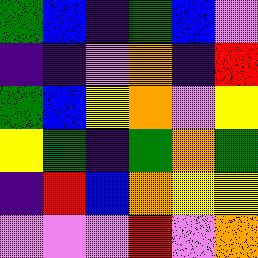[["green", "blue", "indigo", "green", "blue", "violet"], ["indigo", "indigo", "violet", "orange", "indigo", "red"], ["green", "blue", "yellow", "orange", "violet", "yellow"], ["yellow", "green", "indigo", "green", "orange", "green"], ["indigo", "red", "blue", "orange", "yellow", "yellow"], ["violet", "violet", "violet", "red", "violet", "orange"]]